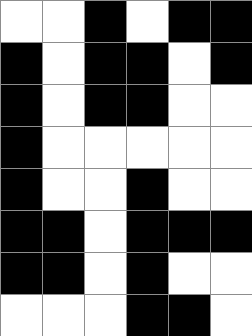[["white", "white", "black", "white", "black", "black"], ["black", "white", "black", "black", "white", "black"], ["black", "white", "black", "black", "white", "white"], ["black", "white", "white", "white", "white", "white"], ["black", "white", "white", "black", "white", "white"], ["black", "black", "white", "black", "black", "black"], ["black", "black", "white", "black", "white", "white"], ["white", "white", "white", "black", "black", "white"]]